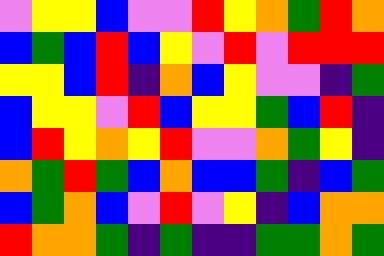[["violet", "yellow", "yellow", "blue", "violet", "violet", "red", "yellow", "orange", "green", "red", "orange"], ["blue", "green", "blue", "red", "blue", "yellow", "violet", "red", "violet", "red", "red", "red"], ["yellow", "yellow", "blue", "red", "indigo", "orange", "blue", "yellow", "violet", "violet", "indigo", "green"], ["blue", "yellow", "yellow", "violet", "red", "blue", "yellow", "yellow", "green", "blue", "red", "indigo"], ["blue", "red", "yellow", "orange", "yellow", "red", "violet", "violet", "orange", "green", "yellow", "indigo"], ["orange", "green", "red", "green", "blue", "orange", "blue", "blue", "green", "indigo", "blue", "green"], ["blue", "green", "orange", "blue", "violet", "red", "violet", "yellow", "indigo", "blue", "orange", "orange"], ["red", "orange", "orange", "green", "indigo", "green", "indigo", "indigo", "green", "green", "orange", "green"]]